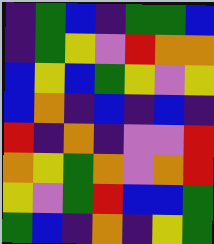[["indigo", "green", "blue", "indigo", "green", "green", "blue"], ["indigo", "green", "yellow", "violet", "red", "orange", "orange"], ["blue", "yellow", "blue", "green", "yellow", "violet", "yellow"], ["blue", "orange", "indigo", "blue", "indigo", "blue", "indigo"], ["red", "indigo", "orange", "indigo", "violet", "violet", "red"], ["orange", "yellow", "green", "orange", "violet", "orange", "red"], ["yellow", "violet", "green", "red", "blue", "blue", "green"], ["green", "blue", "indigo", "orange", "indigo", "yellow", "green"]]